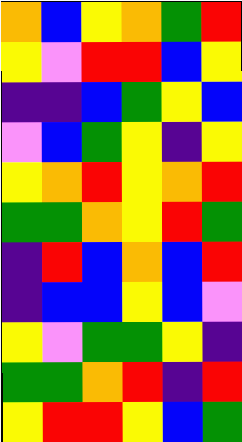[["orange", "blue", "yellow", "orange", "green", "red"], ["yellow", "violet", "red", "red", "blue", "yellow"], ["indigo", "indigo", "blue", "green", "yellow", "blue"], ["violet", "blue", "green", "yellow", "indigo", "yellow"], ["yellow", "orange", "red", "yellow", "orange", "red"], ["green", "green", "orange", "yellow", "red", "green"], ["indigo", "red", "blue", "orange", "blue", "red"], ["indigo", "blue", "blue", "yellow", "blue", "violet"], ["yellow", "violet", "green", "green", "yellow", "indigo"], ["green", "green", "orange", "red", "indigo", "red"], ["yellow", "red", "red", "yellow", "blue", "green"]]